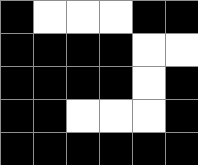[["black", "white", "white", "white", "black", "black"], ["black", "black", "black", "black", "white", "white"], ["black", "black", "black", "black", "white", "black"], ["black", "black", "white", "white", "white", "black"], ["black", "black", "black", "black", "black", "black"]]